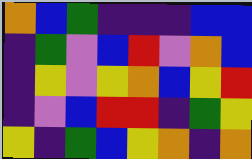[["orange", "blue", "green", "indigo", "indigo", "indigo", "blue", "blue"], ["indigo", "green", "violet", "blue", "red", "violet", "orange", "blue"], ["indigo", "yellow", "violet", "yellow", "orange", "blue", "yellow", "red"], ["indigo", "violet", "blue", "red", "red", "indigo", "green", "yellow"], ["yellow", "indigo", "green", "blue", "yellow", "orange", "indigo", "orange"]]